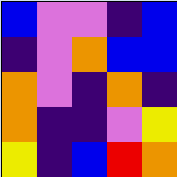[["blue", "violet", "violet", "indigo", "blue"], ["indigo", "violet", "orange", "blue", "blue"], ["orange", "violet", "indigo", "orange", "indigo"], ["orange", "indigo", "indigo", "violet", "yellow"], ["yellow", "indigo", "blue", "red", "orange"]]